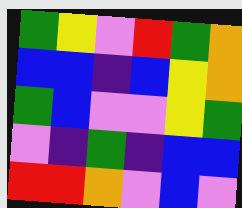[["green", "yellow", "violet", "red", "green", "orange"], ["blue", "blue", "indigo", "blue", "yellow", "orange"], ["green", "blue", "violet", "violet", "yellow", "green"], ["violet", "indigo", "green", "indigo", "blue", "blue"], ["red", "red", "orange", "violet", "blue", "violet"]]